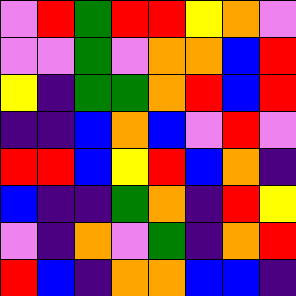[["violet", "red", "green", "red", "red", "yellow", "orange", "violet"], ["violet", "violet", "green", "violet", "orange", "orange", "blue", "red"], ["yellow", "indigo", "green", "green", "orange", "red", "blue", "red"], ["indigo", "indigo", "blue", "orange", "blue", "violet", "red", "violet"], ["red", "red", "blue", "yellow", "red", "blue", "orange", "indigo"], ["blue", "indigo", "indigo", "green", "orange", "indigo", "red", "yellow"], ["violet", "indigo", "orange", "violet", "green", "indigo", "orange", "red"], ["red", "blue", "indigo", "orange", "orange", "blue", "blue", "indigo"]]